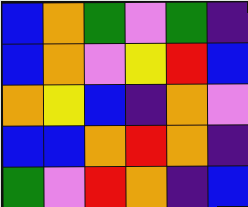[["blue", "orange", "green", "violet", "green", "indigo"], ["blue", "orange", "violet", "yellow", "red", "blue"], ["orange", "yellow", "blue", "indigo", "orange", "violet"], ["blue", "blue", "orange", "red", "orange", "indigo"], ["green", "violet", "red", "orange", "indigo", "blue"]]